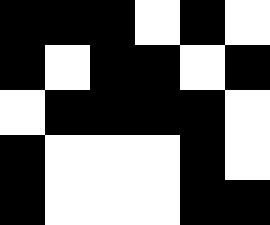[["black", "black", "black", "white", "black", "white"], ["black", "white", "black", "black", "white", "black"], ["white", "black", "black", "black", "black", "white"], ["black", "white", "white", "white", "black", "white"], ["black", "white", "white", "white", "black", "black"]]